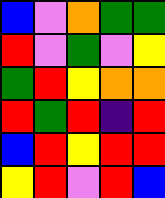[["blue", "violet", "orange", "green", "green"], ["red", "violet", "green", "violet", "yellow"], ["green", "red", "yellow", "orange", "orange"], ["red", "green", "red", "indigo", "red"], ["blue", "red", "yellow", "red", "red"], ["yellow", "red", "violet", "red", "blue"]]